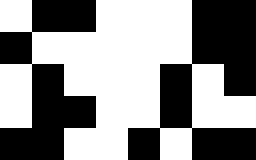[["white", "black", "black", "white", "white", "white", "black", "black"], ["black", "white", "white", "white", "white", "white", "black", "black"], ["white", "black", "white", "white", "white", "black", "white", "black"], ["white", "black", "black", "white", "white", "black", "white", "white"], ["black", "black", "white", "white", "black", "white", "black", "black"]]